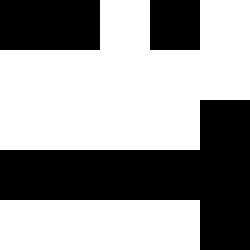[["black", "black", "white", "black", "white"], ["white", "white", "white", "white", "white"], ["white", "white", "white", "white", "black"], ["black", "black", "black", "black", "black"], ["white", "white", "white", "white", "black"]]